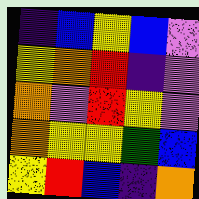[["indigo", "blue", "yellow", "blue", "violet"], ["yellow", "orange", "red", "indigo", "violet"], ["orange", "violet", "red", "yellow", "violet"], ["orange", "yellow", "yellow", "green", "blue"], ["yellow", "red", "blue", "indigo", "orange"]]